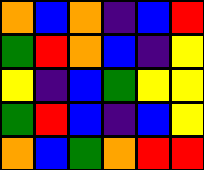[["orange", "blue", "orange", "indigo", "blue", "red"], ["green", "red", "orange", "blue", "indigo", "yellow"], ["yellow", "indigo", "blue", "green", "yellow", "yellow"], ["green", "red", "blue", "indigo", "blue", "yellow"], ["orange", "blue", "green", "orange", "red", "red"]]